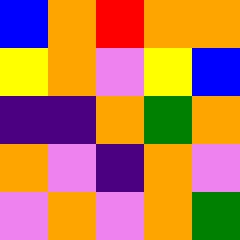[["blue", "orange", "red", "orange", "orange"], ["yellow", "orange", "violet", "yellow", "blue"], ["indigo", "indigo", "orange", "green", "orange"], ["orange", "violet", "indigo", "orange", "violet"], ["violet", "orange", "violet", "orange", "green"]]